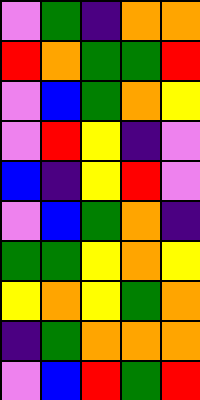[["violet", "green", "indigo", "orange", "orange"], ["red", "orange", "green", "green", "red"], ["violet", "blue", "green", "orange", "yellow"], ["violet", "red", "yellow", "indigo", "violet"], ["blue", "indigo", "yellow", "red", "violet"], ["violet", "blue", "green", "orange", "indigo"], ["green", "green", "yellow", "orange", "yellow"], ["yellow", "orange", "yellow", "green", "orange"], ["indigo", "green", "orange", "orange", "orange"], ["violet", "blue", "red", "green", "red"]]